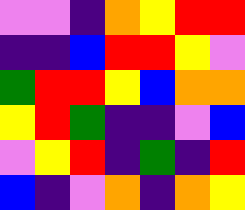[["violet", "violet", "indigo", "orange", "yellow", "red", "red"], ["indigo", "indigo", "blue", "red", "red", "yellow", "violet"], ["green", "red", "red", "yellow", "blue", "orange", "orange"], ["yellow", "red", "green", "indigo", "indigo", "violet", "blue"], ["violet", "yellow", "red", "indigo", "green", "indigo", "red"], ["blue", "indigo", "violet", "orange", "indigo", "orange", "yellow"]]